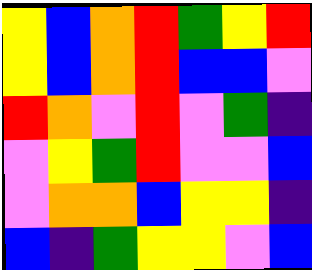[["yellow", "blue", "orange", "red", "green", "yellow", "red"], ["yellow", "blue", "orange", "red", "blue", "blue", "violet"], ["red", "orange", "violet", "red", "violet", "green", "indigo"], ["violet", "yellow", "green", "red", "violet", "violet", "blue"], ["violet", "orange", "orange", "blue", "yellow", "yellow", "indigo"], ["blue", "indigo", "green", "yellow", "yellow", "violet", "blue"]]